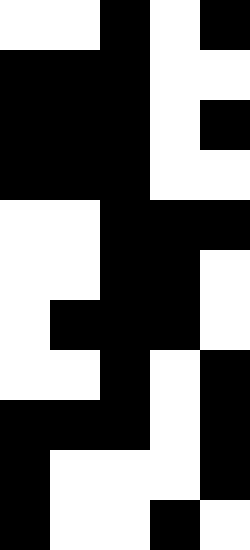[["white", "white", "black", "white", "black"], ["black", "black", "black", "white", "white"], ["black", "black", "black", "white", "black"], ["black", "black", "black", "white", "white"], ["white", "white", "black", "black", "black"], ["white", "white", "black", "black", "white"], ["white", "black", "black", "black", "white"], ["white", "white", "black", "white", "black"], ["black", "black", "black", "white", "black"], ["black", "white", "white", "white", "black"], ["black", "white", "white", "black", "white"]]